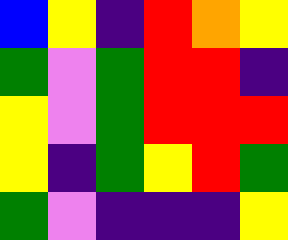[["blue", "yellow", "indigo", "red", "orange", "yellow"], ["green", "violet", "green", "red", "red", "indigo"], ["yellow", "violet", "green", "red", "red", "red"], ["yellow", "indigo", "green", "yellow", "red", "green"], ["green", "violet", "indigo", "indigo", "indigo", "yellow"]]